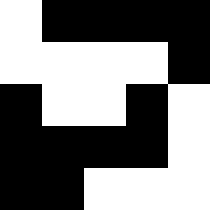[["white", "black", "black", "black", "black"], ["white", "white", "white", "white", "black"], ["black", "white", "white", "black", "white"], ["black", "black", "black", "black", "white"], ["black", "black", "white", "white", "white"]]